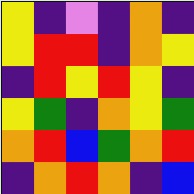[["yellow", "indigo", "violet", "indigo", "orange", "indigo"], ["yellow", "red", "red", "indigo", "orange", "yellow"], ["indigo", "red", "yellow", "red", "yellow", "indigo"], ["yellow", "green", "indigo", "orange", "yellow", "green"], ["orange", "red", "blue", "green", "orange", "red"], ["indigo", "orange", "red", "orange", "indigo", "blue"]]